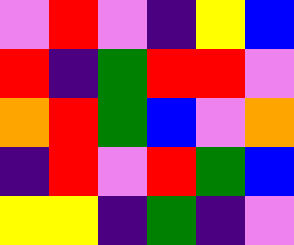[["violet", "red", "violet", "indigo", "yellow", "blue"], ["red", "indigo", "green", "red", "red", "violet"], ["orange", "red", "green", "blue", "violet", "orange"], ["indigo", "red", "violet", "red", "green", "blue"], ["yellow", "yellow", "indigo", "green", "indigo", "violet"]]